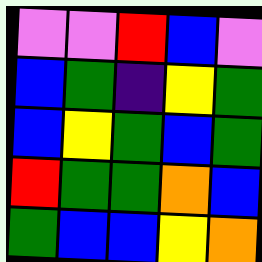[["violet", "violet", "red", "blue", "violet"], ["blue", "green", "indigo", "yellow", "green"], ["blue", "yellow", "green", "blue", "green"], ["red", "green", "green", "orange", "blue"], ["green", "blue", "blue", "yellow", "orange"]]